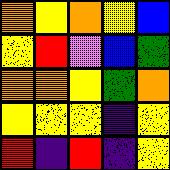[["orange", "yellow", "orange", "yellow", "blue"], ["yellow", "red", "violet", "blue", "green"], ["orange", "orange", "yellow", "green", "orange"], ["yellow", "yellow", "yellow", "indigo", "yellow"], ["red", "indigo", "red", "indigo", "yellow"]]